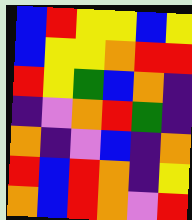[["blue", "red", "yellow", "yellow", "blue", "yellow"], ["blue", "yellow", "yellow", "orange", "red", "red"], ["red", "yellow", "green", "blue", "orange", "indigo"], ["indigo", "violet", "orange", "red", "green", "indigo"], ["orange", "indigo", "violet", "blue", "indigo", "orange"], ["red", "blue", "red", "orange", "indigo", "yellow"], ["orange", "blue", "red", "orange", "violet", "red"]]